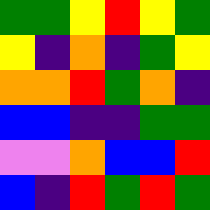[["green", "green", "yellow", "red", "yellow", "green"], ["yellow", "indigo", "orange", "indigo", "green", "yellow"], ["orange", "orange", "red", "green", "orange", "indigo"], ["blue", "blue", "indigo", "indigo", "green", "green"], ["violet", "violet", "orange", "blue", "blue", "red"], ["blue", "indigo", "red", "green", "red", "green"]]